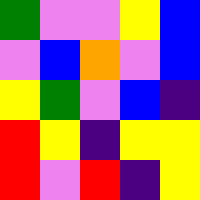[["green", "violet", "violet", "yellow", "blue"], ["violet", "blue", "orange", "violet", "blue"], ["yellow", "green", "violet", "blue", "indigo"], ["red", "yellow", "indigo", "yellow", "yellow"], ["red", "violet", "red", "indigo", "yellow"]]